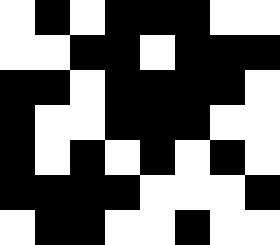[["white", "black", "white", "black", "black", "black", "white", "white"], ["white", "white", "black", "black", "white", "black", "black", "black"], ["black", "black", "white", "black", "black", "black", "black", "white"], ["black", "white", "white", "black", "black", "black", "white", "white"], ["black", "white", "black", "white", "black", "white", "black", "white"], ["black", "black", "black", "black", "white", "white", "white", "black"], ["white", "black", "black", "white", "white", "black", "white", "white"]]